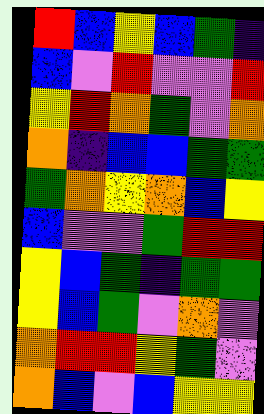[["red", "blue", "yellow", "blue", "green", "indigo"], ["blue", "violet", "red", "violet", "violet", "red"], ["yellow", "red", "orange", "green", "violet", "orange"], ["orange", "indigo", "blue", "blue", "green", "green"], ["green", "orange", "yellow", "orange", "blue", "yellow"], ["blue", "violet", "violet", "green", "red", "red"], ["yellow", "blue", "green", "indigo", "green", "green"], ["yellow", "blue", "green", "violet", "orange", "violet"], ["orange", "red", "red", "yellow", "green", "violet"], ["orange", "blue", "violet", "blue", "yellow", "yellow"]]